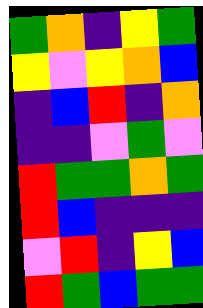[["green", "orange", "indigo", "yellow", "green"], ["yellow", "violet", "yellow", "orange", "blue"], ["indigo", "blue", "red", "indigo", "orange"], ["indigo", "indigo", "violet", "green", "violet"], ["red", "green", "green", "orange", "green"], ["red", "blue", "indigo", "indigo", "indigo"], ["violet", "red", "indigo", "yellow", "blue"], ["red", "green", "blue", "green", "green"]]